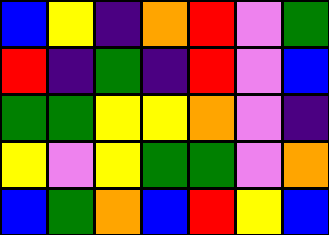[["blue", "yellow", "indigo", "orange", "red", "violet", "green"], ["red", "indigo", "green", "indigo", "red", "violet", "blue"], ["green", "green", "yellow", "yellow", "orange", "violet", "indigo"], ["yellow", "violet", "yellow", "green", "green", "violet", "orange"], ["blue", "green", "orange", "blue", "red", "yellow", "blue"]]